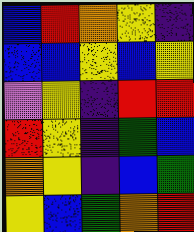[["blue", "red", "orange", "yellow", "indigo"], ["blue", "blue", "yellow", "blue", "yellow"], ["violet", "yellow", "indigo", "red", "red"], ["red", "yellow", "indigo", "green", "blue"], ["orange", "yellow", "indigo", "blue", "green"], ["yellow", "blue", "green", "orange", "red"]]